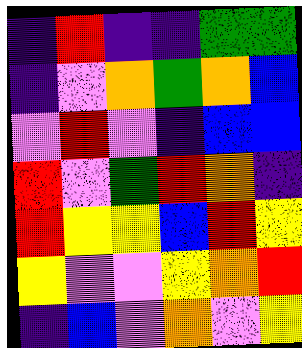[["indigo", "red", "indigo", "indigo", "green", "green"], ["indigo", "violet", "orange", "green", "orange", "blue"], ["violet", "red", "violet", "indigo", "blue", "blue"], ["red", "violet", "green", "red", "orange", "indigo"], ["red", "yellow", "yellow", "blue", "red", "yellow"], ["yellow", "violet", "violet", "yellow", "orange", "red"], ["indigo", "blue", "violet", "orange", "violet", "yellow"]]